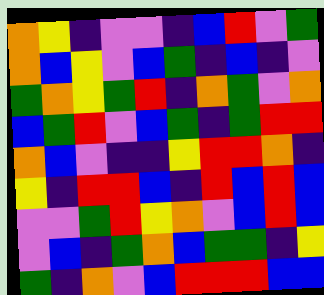[["orange", "yellow", "indigo", "violet", "violet", "indigo", "blue", "red", "violet", "green"], ["orange", "blue", "yellow", "violet", "blue", "green", "indigo", "blue", "indigo", "violet"], ["green", "orange", "yellow", "green", "red", "indigo", "orange", "green", "violet", "orange"], ["blue", "green", "red", "violet", "blue", "green", "indigo", "green", "red", "red"], ["orange", "blue", "violet", "indigo", "indigo", "yellow", "red", "red", "orange", "indigo"], ["yellow", "indigo", "red", "red", "blue", "indigo", "red", "blue", "red", "blue"], ["violet", "violet", "green", "red", "yellow", "orange", "violet", "blue", "red", "blue"], ["violet", "blue", "indigo", "green", "orange", "blue", "green", "green", "indigo", "yellow"], ["green", "indigo", "orange", "violet", "blue", "red", "red", "red", "blue", "blue"]]